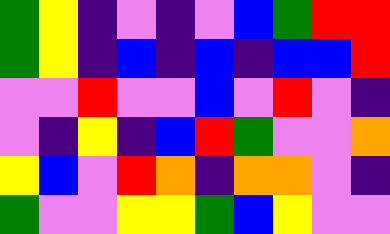[["green", "yellow", "indigo", "violet", "indigo", "violet", "blue", "green", "red", "red"], ["green", "yellow", "indigo", "blue", "indigo", "blue", "indigo", "blue", "blue", "red"], ["violet", "violet", "red", "violet", "violet", "blue", "violet", "red", "violet", "indigo"], ["violet", "indigo", "yellow", "indigo", "blue", "red", "green", "violet", "violet", "orange"], ["yellow", "blue", "violet", "red", "orange", "indigo", "orange", "orange", "violet", "indigo"], ["green", "violet", "violet", "yellow", "yellow", "green", "blue", "yellow", "violet", "violet"]]